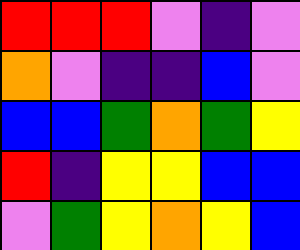[["red", "red", "red", "violet", "indigo", "violet"], ["orange", "violet", "indigo", "indigo", "blue", "violet"], ["blue", "blue", "green", "orange", "green", "yellow"], ["red", "indigo", "yellow", "yellow", "blue", "blue"], ["violet", "green", "yellow", "orange", "yellow", "blue"]]